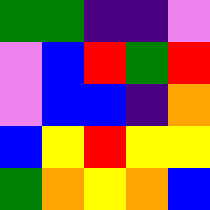[["green", "green", "indigo", "indigo", "violet"], ["violet", "blue", "red", "green", "red"], ["violet", "blue", "blue", "indigo", "orange"], ["blue", "yellow", "red", "yellow", "yellow"], ["green", "orange", "yellow", "orange", "blue"]]